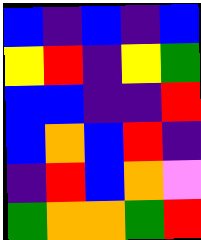[["blue", "indigo", "blue", "indigo", "blue"], ["yellow", "red", "indigo", "yellow", "green"], ["blue", "blue", "indigo", "indigo", "red"], ["blue", "orange", "blue", "red", "indigo"], ["indigo", "red", "blue", "orange", "violet"], ["green", "orange", "orange", "green", "red"]]